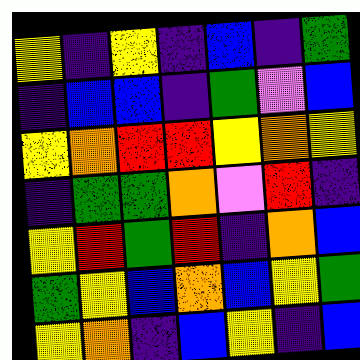[["yellow", "indigo", "yellow", "indigo", "blue", "indigo", "green"], ["indigo", "blue", "blue", "indigo", "green", "violet", "blue"], ["yellow", "orange", "red", "red", "yellow", "orange", "yellow"], ["indigo", "green", "green", "orange", "violet", "red", "indigo"], ["yellow", "red", "green", "red", "indigo", "orange", "blue"], ["green", "yellow", "blue", "orange", "blue", "yellow", "green"], ["yellow", "orange", "indigo", "blue", "yellow", "indigo", "blue"]]